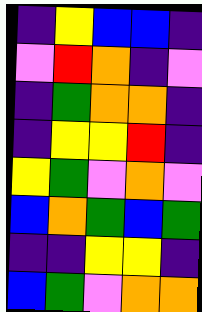[["indigo", "yellow", "blue", "blue", "indigo"], ["violet", "red", "orange", "indigo", "violet"], ["indigo", "green", "orange", "orange", "indigo"], ["indigo", "yellow", "yellow", "red", "indigo"], ["yellow", "green", "violet", "orange", "violet"], ["blue", "orange", "green", "blue", "green"], ["indigo", "indigo", "yellow", "yellow", "indigo"], ["blue", "green", "violet", "orange", "orange"]]